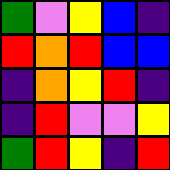[["green", "violet", "yellow", "blue", "indigo"], ["red", "orange", "red", "blue", "blue"], ["indigo", "orange", "yellow", "red", "indigo"], ["indigo", "red", "violet", "violet", "yellow"], ["green", "red", "yellow", "indigo", "red"]]